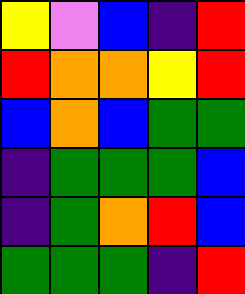[["yellow", "violet", "blue", "indigo", "red"], ["red", "orange", "orange", "yellow", "red"], ["blue", "orange", "blue", "green", "green"], ["indigo", "green", "green", "green", "blue"], ["indigo", "green", "orange", "red", "blue"], ["green", "green", "green", "indigo", "red"]]